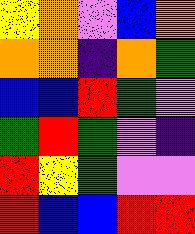[["yellow", "orange", "violet", "blue", "orange"], ["orange", "orange", "indigo", "orange", "green"], ["blue", "blue", "red", "green", "violet"], ["green", "red", "green", "violet", "indigo"], ["red", "yellow", "green", "violet", "violet"], ["red", "blue", "blue", "red", "red"]]